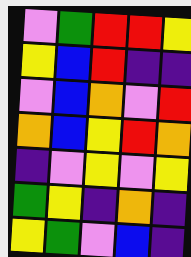[["violet", "green", "red", "red", "yellow"], ["yellow", "blue", "red", "indigo", "indigo"], ["violet", "blue", "orange", "violet", "red"], ["orange", "blue", "yellow", "red", "orange"], ["indigo", "violet", "yellow", "violet", "yellow"], ["green", "yellow", "indigo", "orange", "indigo"], ["yellow", "green", "violet", "blue", "indigo"]]